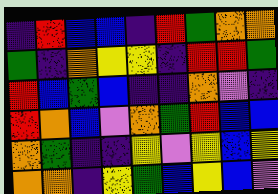[["indigo", "red", "blue", "blue", "indigo", "red", "green", "orange", "orange"], ["green", "indigo", "orange", "yellow", "yellow", "indigo", "red", "red", "green"], ["red", "blue", "green", "blue", "indigo", "indigo", "orange", "violet", "indigo"], ["red", "orange", "blue", "violet", "orange", "green", "red", "blue", "blue"], ["orange", "green", "indigo", "indigo", "yellow", "violet", "yellow", "blue", "yellow"], ["orange", "orange", "indigo", "yellow", "green", "blue", "yellow", "blue", "violet"]]